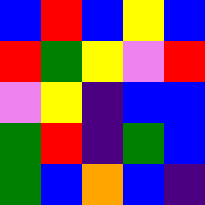[["blue", "red", "blue", "yellow", "blue"], ["red", "green", "yellow", "violet", "red"], ["violet", "yellow", "indigo", "blue", "blue"], ["green", "red", "indigo", "green", "blue"], ["green", "blue", "orange", "blue", "indigo"]]